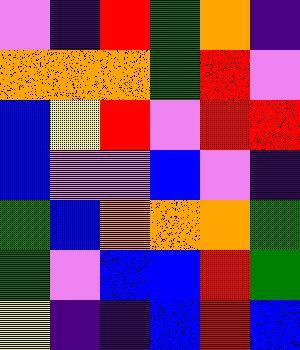[["violet", "indigo", "red", "green", "orange", "indigo"], ["orange", "orange", "orange", "green", "red", "violet"], ["blue", "yellow", "red", "violet", "red", "red"], ["blue", "violet", "violet", "blue", "violet", "indigo"], ["green", "blue", "orange", "orange", "orange", "green"], ["green", "violet", "blue", "blue", "red", "green"], ["yellow", "indigo", "indigo", "blue", "red", "blue"]]